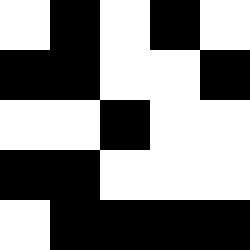[["white", "black", "white", "black", "white"], ["black", "black", "white", "white", "black"], ["white", "white", "black", "white", "white"], ["black", "black", "white", "white", "white"], ["white", "black", "black", "black", "black"]]